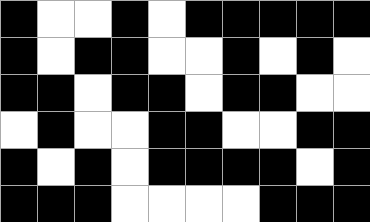[["black", "white", "white", "black", "white", "black", "black", "black", "black", "black"], ["black", "white", "black", "black", "white", "white", "black", "white", "black", "white"], ["black", "black", "white", "black", "black", "white", "black", "black", "white", "white"], ["white", "black", "white", "white", "black", "black", "white", "white", "black", "black"], ["black", "white", "black", "white", "black", "black", "black", "black", "white", "black"], ["black", "black", "black", "white", "white", "white", "white", "black", "black", "black"]]